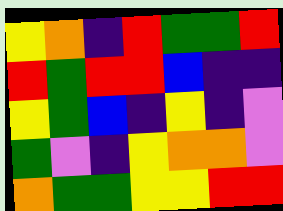[["yellow", "orange", "indigo", "red", "green", "green", "red"], ["red", "green", "red", "red", "blue", "indigo", "indigo"], ["yellow", "green", "blue", "indigo", "yellow", "indigo", "violet"], ["green", "violet", "indigo", "yellow", "orange", "orange", "violet"], ["orange", "green", "green", "yellow", "yellow", "red", "red"]]